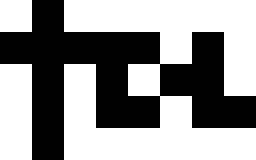[["white", "black", "white", "white", "white", "white", "white", "white"], ["black", "black", "black", "black", "black", "white", "black", "white"], ["white", "black", "white", "black", "white", "black", "black", "white"], ["white", "black", "white", "black", "black", "white", "black", "black"], ["white", "black", "white", "white", "white", "white", "white", "white"]]